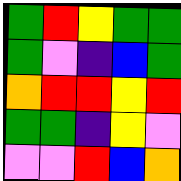[["green", "red", "yellow", "green", "green"], ["green", "violet", "indigo", "blue", "green"], ["orange", "red", "red", "yellow", "red"], ["green", "green", "indigo", "yellow", "violet"], ["violet", "violet", "red", "blue", "orange"]]